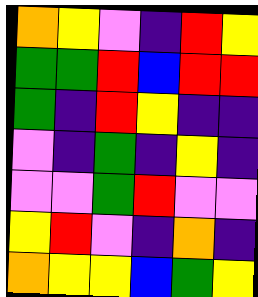[["orange", "yellow", "violet", "indigo", "red", "yellow"], ["green", "green", "red", "blue", "red", "red"], ["green", "indigo", "red", "yellow", "indigo", "indigo"], ["violet", "indigo", "green", "indigo", "yellow", "indigo"], ["violet", "violet", "green", "red", "violet", "violet"], ["yellow", "red", "violet", "indigo", "orange", "indigo"], ["orange", "yellow", "yellow", "blue", "green", "yellow"]]